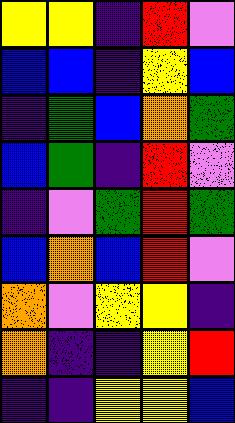[["yellow", "yellow", "indigo", "red", "violet"], ["blue", "blue", "indigo", "yellow", "blue"], ["indigo", "green", "blue", "orange", "green"], ["blue", "green", "indigo", "red", "violet"], ["indigo", "violet", "green", "red", "green"], ["blue", "orange", "blue", "red", "violet"], ["orange", "violet", "yellow", "yellow", "indigo"], ["orange", "indigo", "indigo", "yellow", "red"], ["indigo", "indigo", "yellow", "yellow", "blue"]]